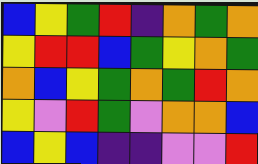[["blue", "yellow", "green", "red", "indigo", "orange", "green", "orange"], ["yellow", "red", "red", "blue", "green", "yellow", "orange", "green"], ["orange", "blue", "yellow", "green", "orange", "green", "red", "orange"], ["yellow", "violet", "red", "green", "violet", "orange", "orange", "blue"], ["blue", "yellow", "blue", "indigo", "indigo", "violet", "violet", "red"]]